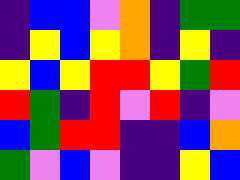[["indigo", "blue", "blue", "violet", "orange", "indigo", "green", "green"], ["indigo", "yellow", "blue", "yellow", "orange", "indigo", "yellow", "indigo"], ["yellow", "blue", "yellow", "red", "red", "yellow", "green", "red"], ["red", "green", "indigo", "red", "violet", "red", "indigo", "violet"], ["blue", "green", "red", "red", "indigo", "indigo", "blue", "orange"], ["green", "violet", "blue", "violet", "indigo", "indigo", "yellow", "blue"]]